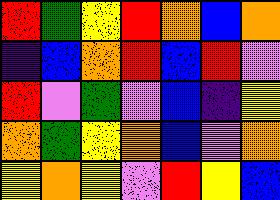[["red", "green", "yellow", "red", "orange", "blue", "orange"], ["indigo", "blue", "orange", "red", "blue", "red", "violet"], ["red", "violet", "green", "violet", "blue", "indigo", "yellow"], ["orange", "green", "yellow", "orange", "blue", "violet", "orange"], ["yellow", "orange", "yellow", "violet", "red", "yellow", "blue"]]